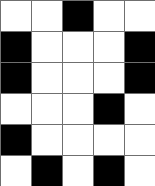[["white", "white", "black", "white", "white"], ["black", "white", "white", "white", "black"], ["black", "white", "white", "white", "black"], ["white", "white", "white", "black", "white"], ["black", "white", "white", "white", "white"], ["white", "black", "white", "black", "white"]]